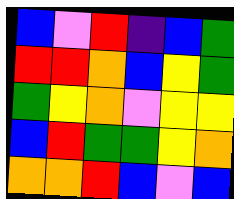[["blue", "violet", "red", "indigo", "blue", "green"], ["red", "red", "orange", "blue", "yellow", "green"], ["green", "yellow", "orange", "violet", "yellow", "yellow"], ["blue", "red", "green", "green", "yellow", "orange"], ["orange", "orange", "red", "blue", "violet", "blue"]]